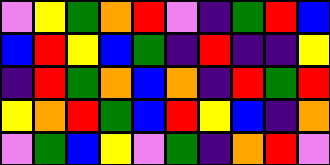[["violet", "yellow", "green", "orange", "red", "violet", "indigo", "green", "red", "blue"], ["blue", "red", "yellow", "blue", "green", "indigo", "red", "indigo", "indigo", "yellow"], ["indigo", "red", "green", "orange", "blue", "orange", "indigo", "red", "green", "red"], ["yellow", "orange", "red", "green", "blue", "red", "yellow", "blue", "indigo", "orange"], ["violet", "green", "blue", "yellow", "violet", "green", "indigo", "orange", "red", "violet"]]